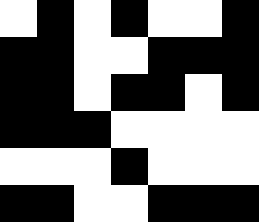[["white", "black", "white", "black", "white", "white", "black"], ["black", "black", "white", "white", "black", "black", "black"], ["black", "black", "white", "black", "black", "white", "black"], ["black", "black", "black", "white", "white", "white", "white"], ["white", "white", "white", "black", "white", "white", "white"], ["black", "black", "white", "white", "black", "black", "black"]]